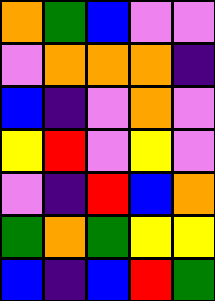[["orange", "green", "blue", "violet", "violet"], ["violet", "orange", "orange", "orange", "indigo"], ["blue", "indigo", "violet", "orange", "violet"], ["yellow", "red", "violet", "yellow", "violet"], ["violet", "indigo", "red", "blue", "orange"], ["green", "orange", "green", "yellow", "yellow"], ["blue", "indigo", "blue", "red", "green"]]